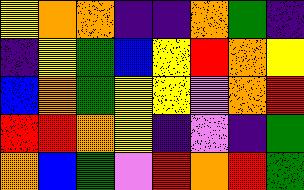[["yellow", "orange", "orange", "indigo", "indigo", "orange", "green", "indigo"], ["indigo", "yellow", "green", "blue", "yellow", "red", "orange", "yellow"], ["blue", "orange", "green", "yellow", "yellow", "violet", "orange", "red"], ["red", "red", "orange", "yellow", "indigo", "violet", "indigo", "green"], ["orange", "blue", "green", "violet", "red", "orange", "red", "green"]]